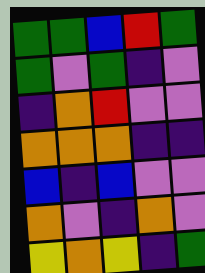[["green", "green", "blue", "red", "green"], ["green", "violet", "green", "indigo", "violet"], ["indigo", "orange", "red", "violet", "violet"], ["orange", "orange", "orange", "indigo", "indigo"], ["blue", "indigo", "blue", "violet", "violet"], ["orange", "violet", "indigo", "orange", "violet"], ["yellow", "orange", "yellow", "indigo", "green"]]